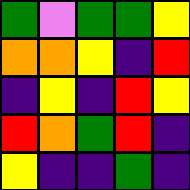[["green", "violet", "green", "green", "yellow"], ["orange", "orange", "yellow", "indigo", "red"], ["indigo", "yellow", "indigo", "red", "yellow"], ["red", "orange", "green", "red", "indigo"], ["yellow", "indigo", "indigo", "green", "indigo"]]